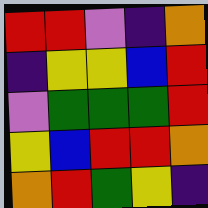[["red", "red", "violet", "indigo", "orange"], ["indigo", "yellow", "yellow", "blue", "red"], ["violet", "green", "green", "green", "red"], ["yellow", "blue", "red", "red", "orange"], ["orange", "red", "green", "yellow", "indigo"]]